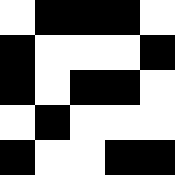[["white", "black", "black", "black", "white"], ["black", "white", "white", "white", "black"], ["black", "white", "black", "black", "white"], ["white", "black", "white", "white", "white"], ["black", "white", "white", "black", "black"]]